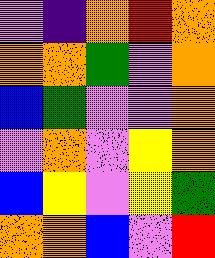[["violet", "indigo", "orange", "red", "orange"], ["orange", "orange", "green", "violet", "orange"], ["blue", "green", "violet", "violet", "orange"], ["violet", "orange", "violet", "yellow", "orange"], ["blue", "yellow", "violet", "yellow", "green"], ["orange", "orange", "blue", "violet", "red"]]